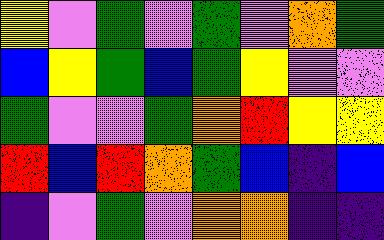[["yellow", "violet", "green", "violet", "green", "violet", "orange", "green"], ["blue", "yellow", "green", "blue", "green", "yellow", "violet", "violet"], ["green", "violet", "violet", "green", "orange", "red", "yellow", "yellow"], ["red", "blue", "red", "orange", "green", "blue", "indigo", "blue"], ["indigo", "violet", "green", "violet", "orange", "orange", "indigo", "indigo"]]